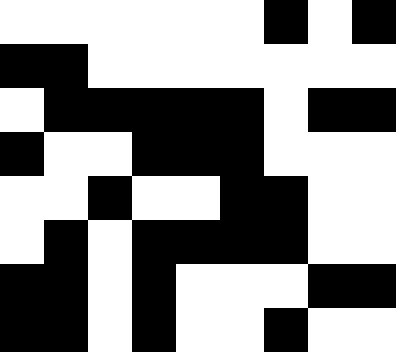[["white", "white", "white", "white", "white", "white", "black", "white", "black"], ["black", "black", "white", "white", "white", "white", "white", "white", "white"], ["white", "black", "black", "black", "black", "black", "white", "black", "black"], ["black", "white", "white", "black", "black", "black", "white", "white", "white"], ["white", "white", "black", "white", "white", "black", "black", "white", "white"], ["white", "black", "white", "black", "black", "black", "black", "white", "white"], ["black", "black", "white", "black", "white", "white", "white", "black", "black"], ["black", "black", "white", "black", "white", "white", "black", "white", "white"]]